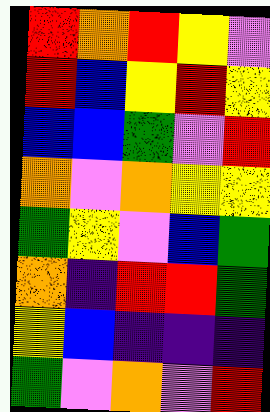[["red", "orange", "red", "yellow", "violet"], ["red", "blue", "yellow", "red", "yellow"], ["blue", "blue", "green", "violet", "red"], ["orange", "violet", "orange", "yellow", "yellow"], ["green", "yellow", "violet", "blue", "green"], ["orange", "indigo", "red", "red", "green"], ["yellow", "blue", "indigo", "indigo", "indigo"], ["green", "violet", "orange", "violet", "red"]]